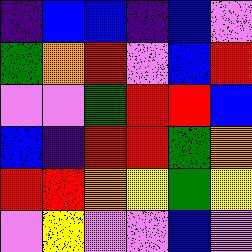[["indigo", "blue", "blue", "indigo", "blue", "violet"], ["green", "orange", "red", "violet", "blue", "red"], ["violet", "violet", "green", "red", "red", "blue"], ["blue", "indigo", "red", "red", "green", "orange"], ["red", "red", "orange", "yellow", "green", "yellow"], ["violet", "yellow", "violet", "violet", "blue", "violet"]]